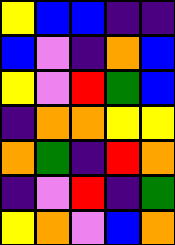[["yellow", "blue", "blue", "indigo", "indigo"], ["blue", "violet", "indigo", "orange", "blue"], ["yellow", "violet", "red", "green", "blue"], ["indigo", "orange", "orange", "yellow", "yellow"], ["orange", "green", "indigo", "red", "orange"], ["indigo", "violet", "red", "indigo", "green"], ["yellow", "orange", "violet", "blue", "orange"]]